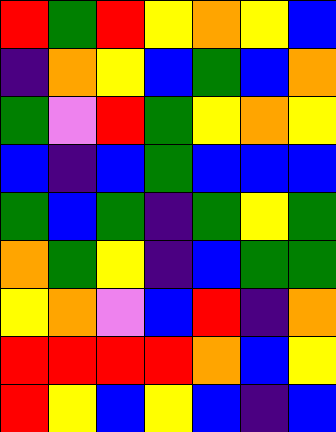[["red", "green", "red", "yellow", "orange", "yellow", "blue"], ["indigo", "orange", "yellow", "blue", "green", "blue", "orange"], ["green", "violet", "red", "green", "yellow", "orange", "yellow"], ["blue", "indigo", "blue", "green", "blue", "blue", "blue"], ["green", "blue", "green", "indigo", "green", "yellow", "green"], ["orange", "green", "yellow", "indigo", "blue", "green", "green"], ["yellow", "orange", "violet", "blue", "red", "indigo", "orange"], ["red", "red", "red", "red", "orange", "blue", "yellow"], ["red", "yellow", "blue", "yellow", "blue", "indigo", "blue"]]